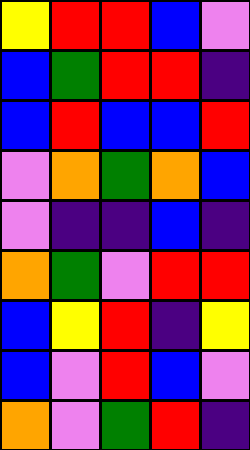[["yellow", "red", "red", "blue", "violet"], ["blue", "green", "red", "red", "indigo"], ["blue", "red", "blue", "blue", "red"], ["violet", "orange", "green", "orange", "blue"], ["violet", "indigo", "indigo", "blue", "indigo"], ["orange", "green", "violet", "red", "red"], ["blue", "yellow", "red", "indigo", "yellow"], ["blue", "violet", "red", "blue", "violet"], ["orange", "violet", "green", "red", "indigo"]]